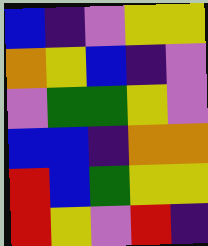[["blue", "indigo", "violet", "yellow", "yellow"], ["orange", "yellow", "blue", "indigo", "violet"], ["violet", "green", "green", "yellow", "violet"], ["blue", "blue", "indigo", "orange", "orange"], ["red", "blue", "green", "yellow", "yellow"], ["red", "yellow", "violet", "red", "indigo"]]